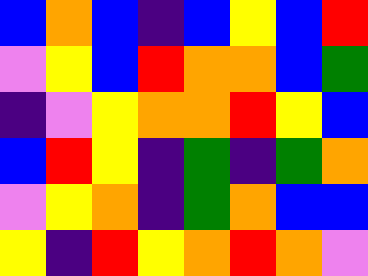[["blue", "orange", "blue", "indigo", "blue", "yellow", "blue", "red"], ["violet", "yellow", "blue", "red", "orange", "orange", "blue", "green"], ["indigo", "violet", "yellow", "orange", "orange", "red", "yellow", "blue"], ["blue", "red", "yellow", "indigo", "green", "indigo", "green", "orange"], ["violet", "yellow", "orange", "indigo", "green", "orange", "blue", "blue"], ["yellow", "indigo", "red", "yellow", "orange", "red", "orange", "violet"]]